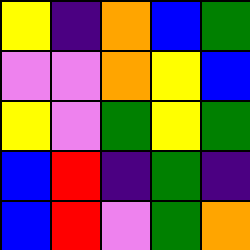[["yellow", "indigo", "orange", "blue", "green"], ["violet", "violet", "orange", "yellow", "blue"], ["yellow", "violet", "green", "yellow", "green"], ["blue", "red", "indigo", "green", "indigo"], ["blue", "red", "violet", "green", "orange"]]